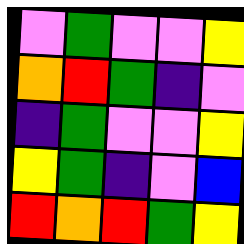[["violet", "green", "violet", "violet", "yellow"], ["orange", "red", "green", "indigo", "violet"], ["indigo", "green", "violet", "violet", "yellow"], ["yellow", "green", "indigo", "violet", "blue"], ["red", "orange", "red", "green", "yellow"]]